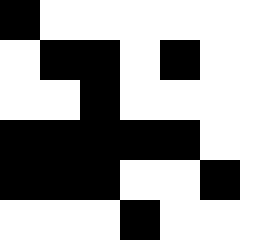[["black", "white", "white", "white", "white", "white", "white"], ["white", "black", "black", "white", "black", "white", "white"], ["white", "white", "black", "white", "white", "white", "white"], ["black", "black", "black", "black", "black", "white", "white"], ["black", "black", "black", "white", "white", "black", "white"], ["white", "white", "white", "black", "white", "white", "white"]]